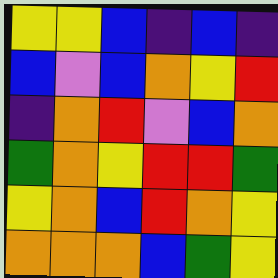[["yellow", "yellow", "blue", "indigo", "blue", "indigo"], ["blue", "violet", "blue", "orange", "yellow", "red"], ["indigo", "orange", "red", "violet", "blue", "orange"], ["green", "orange", "yellow", "red", "red", "green"], ["yellow", "orange", "blue", "red", "orange", "yellow"], ["orange", "orange", "orange", "blue", "green", "yellow"]]